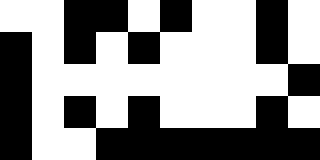[["white", "white", "black", "black", "white", "black", "white", "white", "black", "white"], ["black", "white", "black", "white", "black", "white", "white", "white", "black", "white"], ["black", "white", "white", "white", "white", "white", "white", "white", "white", "black"], ["black", "white", "black", "white", "black", "white", "white", "white", "black", "white"], ["black", "white", "white", "black", "black", "black", "black", "black", "black", "black"]]